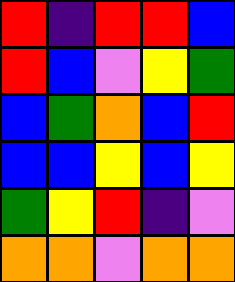[["red", "indigo", "red", "red", "blue"], ["red", "blue", "violet", "yellow", "green"], ["blue", "green", "orange", "blue", "red"], ["blue", "blue", "yellow", "blue", "yellow"], ["green", "yellow", "red", "indigo", "violet"], ["orange", "orange", "violet", "orange", "orange"]]